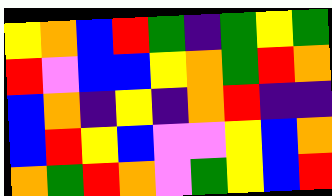[["yellow", "orange", "blue", "red", "green", "indigo", "green", "yellow", "green"], ["red", "violet", "blue", "blue", "yellow", "orange", "green", "red", "orange"], ["blue", "orange", "indigo", "yellow", "indigo", "orange", "red", "indigo", "indigo"], ["blue", "red", "yellow", "blue", "violet", "violet", "yellow", "blue", "orange"], ["orange", "green", "red", "orange", "violet", "green", "yellow", "blue", "red"]]